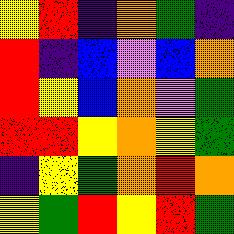[["yellow", "red", "indigo", "orange", "green", "indigo"], ["red", "indigo", "blue", "violet", "blue", "orange"], ["red", "yellow", "blue", "orange", "violet", "green"], ["red", "red", "yellow", "orange", "yellow", "green"], ["indigo", "yellow", "green", "orange", "red", "orange"], ["yellow", "green", "red", "yellow", "red", "green"]]